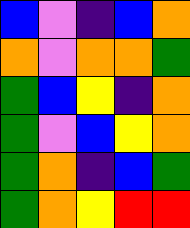[["blue", "violet", "indigo", "blue", "orange"], ["orange", "violet", "orange", "orange", "green"], ["green", "blue", "yellow", "indigo", "orange"], ["green", "violet", "blue", "yellow", "orange"], ["green", "orange", "indigo", "blue", "green"], ["green", "orange", "yellow", "red", "red"]]